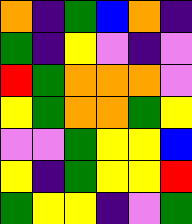[["orange", "indigo", "green", "blue", "orange", "indigo"], ["green", "indigo", "yellow", "violet", "indigo", "violet"], ["red", "green", "orange", "orange", "orange", "violet"], ["yellow", "green", "orange", "orange", "green", "yellow"], ["violet", "violet", "green", "yellow", "yellow", "blue"], ["yellow", "indigo", "green", "yellow", "yellow", "red"], ["green", "yellow", "yellow", "indigo", "violet", "green"]]